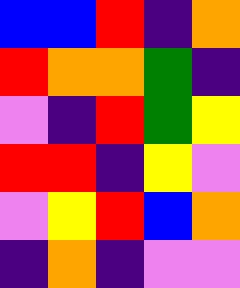[["blue", "blue", "red", "indigo", "orange"], ["red", "orange", "orange", "green", "indigo"], ["violet", "indigo", "red", "green", "yellow"], ["red", "red", "indigo", "yellow", "violet"], ["violet", "yellow", "red", "blue", "orange"], ["indigo", "orange", "indigo", "violet", "violet"]]